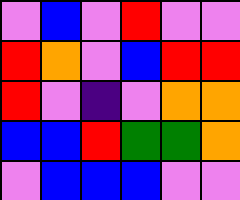[["violet", "blue", "violet", "red", "violet", "violet"], ["red", "orange", "violet", "blue", "red", "red"], ["red", "violet", "indigo", "violet", "orange", "orange"], ["blue", "blue", "red", "green", "green", "orange"], ["violet", "blue", "blue", "blue", "violet", "violet"]]